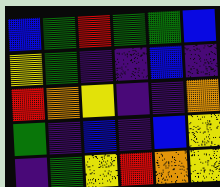[["blue", "green", "red", "green", "green", "blue"], ["yellow", "green", "indigo", "indigo", "blue", "indigo"], ["red", "orange", "yellow", "indigo", "indigo", "orange"], ["green", "indigo", "blue", "indigo", "blue", "yellow"], ["indigo", "green", "yellow", "red", "orange", "yellow"]]